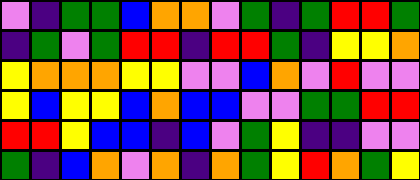[["violet", "indigo", "green", "green", "blue", "orange", "orange", "violet", "green", "indigo", "green", "red", "red", "green"], ["indigo", "green", "violet", "green", "red", "red", "indigo", "red", "red", "green", "indigo", "yellow", "yellow", "orange"], ["yellow", "orange", "orange", "orange", "yellow", "yellow", "violet", "violet", "blue", "orange", "violet", "red", "violet", "violet"], ["yellow", "blue", "yellow", "yellow", "blue", "orange", "blue", "blue", "violet", "violet", "green", "green", "red", "red"], ["red", "red", "yellow", "blue", "blue", "indigo", "blue", "violet", "green", "yellow", "indigo", "indigo", "violet", "violet"], ["green", "indigo", "blue", "orange", "violet", "orange", "indigo", "orange", "green", "yellow", "red", "orange", "green", "yellow"]]